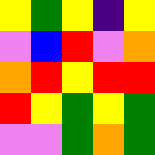[["yellow", "green", "yellow", "indigo", "yellow"], ["violet", "blue", "red", "violet", "orange"], ["orange", "red", "yellow", "red", "red"], ["red", "yellow", "green", "yellow", "green"], ["violet", "violet", "green", "orange", "green"]]